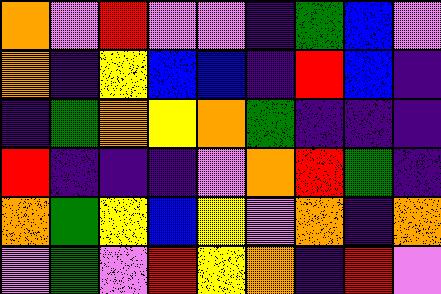[["orange", "violet", "red", "violet", "violet", "indigo", "green", "blue", "violet"], ["orange", "indigo", "yellow", "blue", "blue", "indigo", "red", "blue", "indigo"], ["indigo", "green", "orange", "yellow", "orange", "green", "indigo", "indigo", "indigo"], ["red", "indigo", "indigo", "indigo", "violet", "orange", "red", "green", "indigo"], ["orange", "green", "yellow", "blue", "yellow", "violet", "orange", "indigo", "orange"], ["violet", "green", "violet", "red", "yellow", "orange", "indigo", "red", "violet"]]